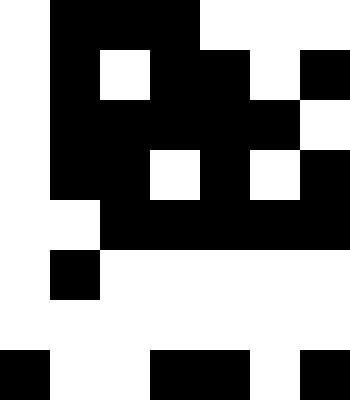[["white", "black", "black", "black", "white", "white", "white"], ["white", "black", "white", "black", "black", "white", "black"], ["white", "black", "black", "black", "black", "black", "white"], ["white", "black", "black", "white", "black", "white", "black"], ["white", "white", "black", "black", "black", "black", "black"], ["white", "black", "white", "white", "white", "white", "white"], ["white", "white", "white", "white", "white", "white", "white"], ["black", "white", "white", "black", "black", "white", "black"]]